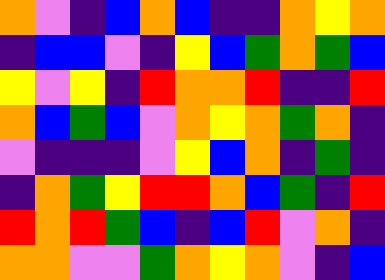[["orange", "violet", "indigo", "blue", "orange", "blue", "indigo", "indigo", "orange", "yellow", "orange"], ["indigo", "blue", "blue", "violet", "indigo", "yellow", "blue", "green", "orange", "green", "blue"], ["yellow", "violet", "yellow", "indigo", "red", "orange", "orange", "red", "indigo", "indigo", "red"], ["orange", "blue", "green", "blue", "violet", "orange", "yellow", "orange", "green", "orange", "indigo"], ["violet", "indigo", "indigo", "indigo", "violet", "yellow", "blue", "orange", "indigo", "green", "indigo"], ["indigo", "orange", "green", "yellow", "red", "red", "orange", "blue", "green", "indigo", "red"], ["red", "orange", "red", "green", "blue", "indigo", "blue", "red", "violet", "orange", "indigo"], ["orange", "orange", "violet", "violet", "green", "orange", "yellow", "orange", "violet", "indigo", "blue"]]